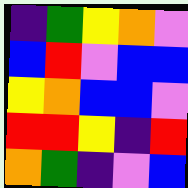[["indigo", "green", "yellow", "orange", "violet"], ["blue", "red", "violet", "blue", "blue"], ["yellow", "orange", "blue", "blue", "violet"], ["red", "red", "yellow", "indigo", "red"], ["orange", "green", "indigo", "violet", "blue"]]